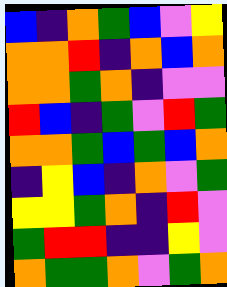[["blue", "indigo", "orange", "green", "blue", "violet", "yellow"], ["orange", "orange", "red", "indigo", "orange", "blue", "orange"], ["orange", "orange", "green", "orange", "indigo", "violet", "violet"], ["red", "blue", "indigo", "green", "violet", "red", "green"], ["orange", "orange", "green", "blue", "green", "blue", "orange"], ["indigo", "yellow", "blue", "indigo", "orange", "violet", "green"], ["yellow", "yellow", "green", "orange", "indigo", "red", "violet"], ["green", "red", "red", "indigo", "indigo", "yellow", "violet"], ["orange", "green", "green", "orange", "violet", "green", "orange"]]